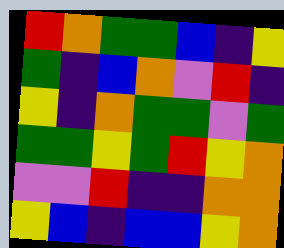[["red", "orange", "green", "green", "blue", "indigo", "yellow"], ["green", "indigo", "blue", "orange", "violet", "red", "indigo"], ["yellow", "indigo", "orange", "green", "green", "violet", "green"], ["green", "green", "yellow", "green", "red", "yellow", "orange"], ["violet", "violet", "red", "indigo", "indigo", "orange", "orange"], ["yellow", "blue", "indigo", "blue", "blue", "yellow", "orange"]]